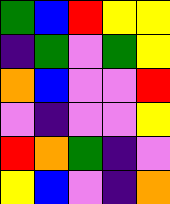[["green", "blue", "red", "yellow", "yellow"], ["indigo", "green", "violet", "green", "yellow"], ["orange", "blue", "violet", "violet", "red"], ["violet", "indigo", "violet", "violet", "yellow"], ["red", "orange", "green", "indigo", "violet"], ["yellow", "blue", "violet", "indigo", "orange"]]